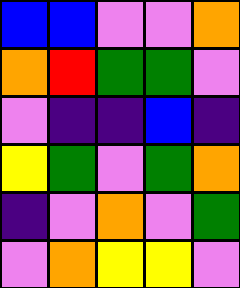[["blue", "blue", "violet", "violet", "orange"], ["orange", "red", "green", "green", "violet"], ["violet", "indigo", "indigo", "blue", "indigo"], ["yellow", "green", "violet", "green", "orange"], ["indigo", "violet", "orange", "violet", "green"], ["violet", "orange", "yellow", "yellow", "violet"]]